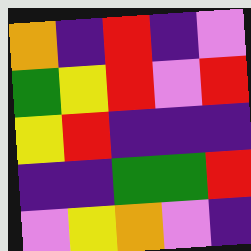[["orange", "indigo", "red", "indigo", "violet"], ["green", "yellow", "red", "violet", "red"], ["yellow", "red", "indigo", "indigo", "indigo"], ["indigo", "indigo", "green", "green", "red"], ["violet", "yellow", "orange", "violet", "indigo"]]